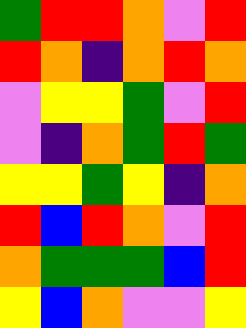[["green", "red", "red", "orange", "violet", "red"], ["red", "orange", "indigo", "orange", "red", "orange"], ["violet", "yellow", "yellow", "green", "violet", "red"], ["violet", "indigo", "orange", "green", "red", "green"], ["yellow", "yellow", "green", "yellow", "indigo", "orange"], ["red", "blue", "red", "orange", "violet", "red"], ["orange", "green", "green", "green", "blue", "red"], ["yellow", "blue", "orange", "violet", "violet", "yellow"]]